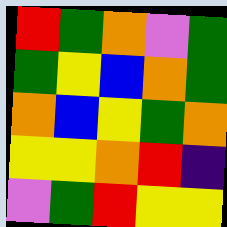[["red", "green", "orange", "violet", "green"], ["green", "yellow", "blue", "orange", "green"], ["orange", "blue", "yellow", "green", "orange"], ["yellow", "yellow", "orange", "red", "indigo"], ["violet", "green", "red", "yellow", "yellow"]]